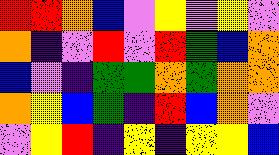[["red", "red", "orange", "blue", "violet", "yellow", "violet", "yellow", "violet"], ["orange", "indigo", "violet", "red", "violet", "red", "green", "blue", "orange"], ["blue", "violet", "indigo", "green", "green", "orange", "green", "orange", "orange"], ["orange", "yellow", "blue", "green", "indigo", "red", "blue", "orange", "violet"], ["violet", "yellow", "red", "indigo", "yellow", "indigo", "yellow", "yellow", "blue"]]